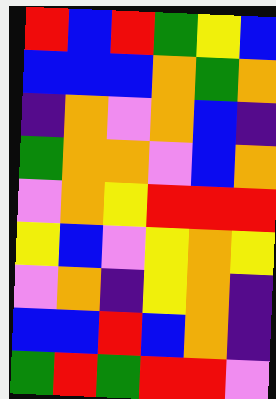[["red", "blue", "red", "green", "yellow", "blue"], ["blue", "blue", "blue", "orange", "green", "orange"], ["indigo", "orange", "violet", "orange", "blue", "indigo"], ["green", "orange", "orange", "violet", "blue", "orange"], ["violet", "orange", "yellow", "red", "red", "red"], ["yellow", "blue", "violet", "yellow", "orange", "yellow"], ["violet", "orange", "indigo", "yellow", "orange", "indigo"], ["blue", "blue", "red", "blue", "orange", "indigo"], ["green", "red", "green", "red", "red", "violet"]]